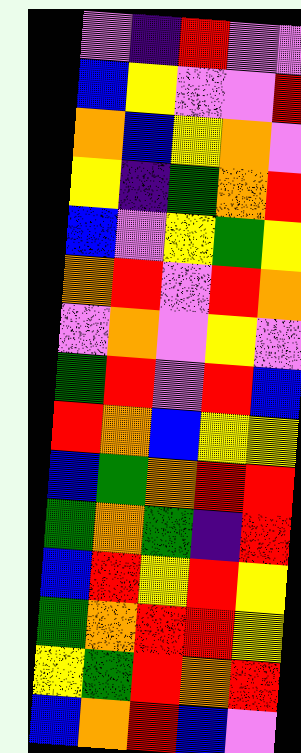[["violet", "indigo", "red", "violet", "violet"], ["blue", "yellow", "violet", "violet", "red"], ["orange", "blue", "yellow", "orange", "violet"], ["yellow", "indigo", "green", "orange", "red"], ["blue", "violet", "yellow", "green", "yellow"], ["orange", "red", "violet", "red", "orange"], ["violet", "orange", "violet", "yellow", "violet"], ["green", "red", "violet", "red", "blue"], ["red", "orange", "blue", "yellow", "yellow"], ["blue", "green", "orange", "red", "red"], ["green", "orange", "green", "indigo", "red"], ["blue", "red", "yellow", "red", "yellow"], ["green", "orange", "red", "red", "yellow"], ["yellow", "green", "red", "orange", "red"], ["blue", "orange", "red", "blue", "violet"]]